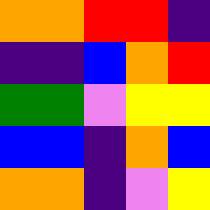[["orange", "orange", "red", "red", "indigo"], ["indigo", "indigo", "blue", "orange", "red"], ["green", "green", "violet", "yellow", "yellow"], ["blue", "blue", "indigo", "orange", "blue"], ["orange", "orange", "indigo", "violet", "yellow"]]